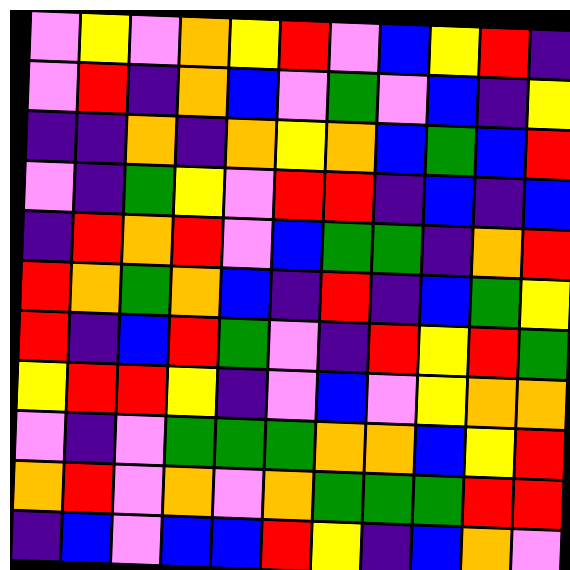[["violet", "yellow", "violet", "orange", "yellow", "red", "violet", "blue", "yellow", "red", "indigo"], ["violet", "red", "indigo", "orange", "blue", "violet", "green", "violet", "blue", "indigo", "yellow"], ["indigo", "indigo", "orange", "indigo", "orange", "yellow", "orange", "blue", "green", "blue", "red"], ["violet", "indigo", "green", "yellow", "violet", "red", "red", "indigo", "blue", "indigo", "blue"], ["indigo", "red", "orange", "red", "violet", "blue", "green", "green", "indigo", "orange", "red"], ["red", "orange", "green", "orange", "blue", "indigo", "red", "indigo", "blue", "green", "yellow"], ["red", "indigo", "blue", "red", "green", "violet", "indigo", "red", "yellow", "red", "green"], ["yellow", "red", "red", "yellow", "indigo", "violet", "blue", "violet", "yellow", "orange", "orange"], ["violet", "indigo", "violet", "green", "green", "green", "orange", "orange", "blue", "yellow", "red"], ["orange", "red", "violet", "orange", "violet", "orange", "green", "green", "green", "red", "red"], ["indigo", "blue", "violet", "blue", "blue", "red", "yellow", "indigo", "blue", "orange", "violet"]]